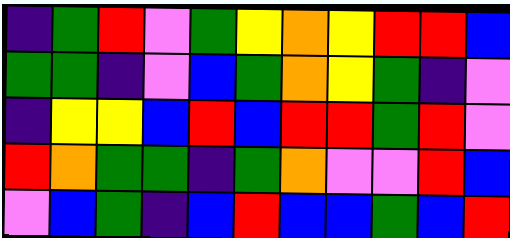[["indigo", "green", "red", "violet", "green", "yellow", "orange", "yellow", "red", "red", "blue"], ["green", "green", "indigo", "violet", "blue", "green", "orange", "yellow", "green", "indigo", "violet"], ["indigo", "yellow", "yellow", "blue", "red", "blue", "red", "red", "green", "red", "violet"], ["red", "orange", "green", "green", "indigo", "green", "orange", "violet", "violet", "red", "blue"], ["violet", "blue", "green", "indigo", "blue", "red", "blue", "blue", "green", "blue", "red"]]